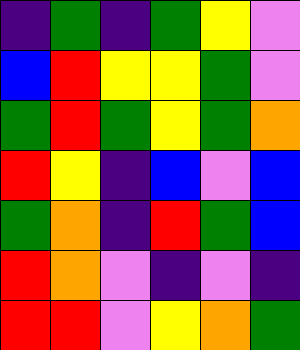[["indigo", "green", "indigo", "green", "yellow", "violet"], ["blue", "red", "yellow", "yellow", "green", "violet"], ["green", "red", "green", "yellow", "green", "orange"], ["red", "yellow", "indigo", "blue", "violet", "blue"], ["green", "orange", "indigo", "red", "green", "blue"], ["red", "orange", "violet", "indigo", "violet", "indigo"], ["red", "red", "violet", "yellow", "orange", "green"]]